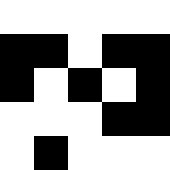[["white", "white", "white", "white", "white"], ["black", "black", "white", "black", "black"], ["black", "white", "black", "white", "black"], ["white", "white", "white", "black", "black"], ["white", "black", "white", "white", "white"]]